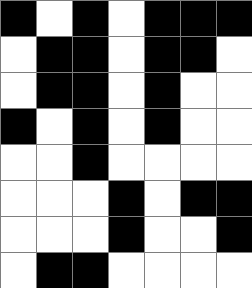[["black", "white", "black", "white", "black", "black", "black"], ["white", "black", "black", "white", "black", "black", "white"], ["white", "black", "black", "white", "black", "white", "white"], ["black", "white", "black", "white", "black", "white", "white"], ["white", "white", "black", "white", "white", "white", "white"], ["white", "white", "white", "black", "white", "black", "black"], ["white", "white", "white", "black", "white", "white", "black"], ["white", "black", "black", "white", "white", "white", "white"]]